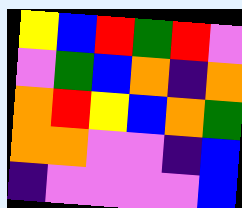[["yellow", "blue", "red", "green", "red", "violet"], ["violet", "green", "blue", "orange", "indigo", "orange"], ["orange", "red", "yellow", "blue", "orange", "green"], ["orange", "orange", "violet", "violet", "indigo", "blue"], ["indigo", "violet", "violet", "violet", "violet", "blue"]]